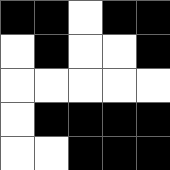[["black", "black", "white", "black", "black"], ["white", "black", "white", "white", "black"], ["white", "white", "white", "white", "white"], ["white", "black", "black", "black", "black"], ["white", "white", "black", "black", "black"]]